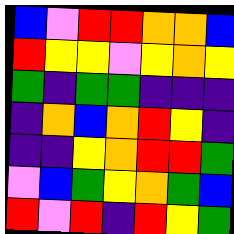[["blue", "violet", "red", "red", "orange", "orange", "blue"], ["red", "yellow", "yellow", "violet", "yellow", "orange", "yellow"], ["green", "indigo", "green", "green", "indigo", "indigo", "indigo"], ["indigo", "orange", "blue", "orange", "red", "yellow", "indigo"], ["indigo", "indigo", "yellow", "orange", "red", "red", "green"], ["violet", "blue", "green", "yellow", "orange", "green", "blue"], ["red", "violet", "red", "indigo", "red", "yellow", "green"]]